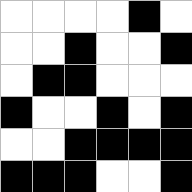[["white", "white", "white", "white", "black", "white"], ["white", "white", "black", "white", "white", "black"], ["white", "black", "black", "white", "white", "white"], ["black", "white", "white", "black", "white", "black"], ["white", "white", "black", "black", "black", "black"], ["black", "black", "black", "white", "white", "black"]]